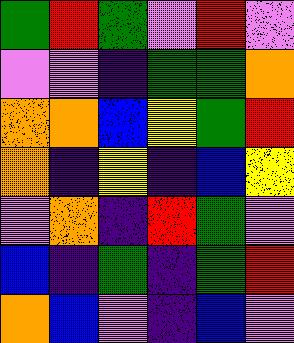[["green", "red", "green", "violet", "red", "violet"], ["violet", "violet", "indigo", "green", "green", "orange"], ["orange", "orange", "blue", "yellow", "green", "red"], ["orange", "indigo", "yellow", "indigo", "blue", "yellow"], ["violet", "orange", "indigo", "red", "green", "violet"], ["blue", "indigo", "green", "indigo", "green", "red"], ["orange", "blue", "violet", "indigo", "blue", "violet"]]